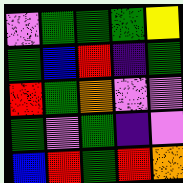[["violet", "green", "green", "green", "yellow"], ["green", "blue", "red", "indigo", "green"], ["red", "green", "orange", "violet", "violet"], ["green", "violet", "green", "indigo", "violet"], ["blue", "red", "green", "red", "orange"]]